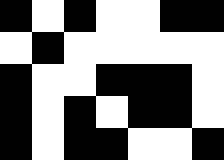[["black", "white", "black", "white", "white", "black", "black"], ["white", "black", "white", "white", "white", "white", "white"], ["black", "white", "white", "black", "black", "black", "white"], ["black", "white", "black", "white", "black", "black", "white"], ["black", "white", "black", "black", "white", "white", "black"]]